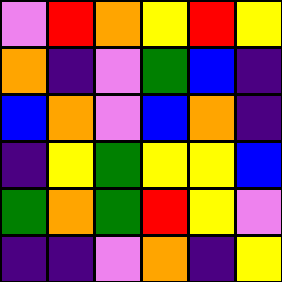[["violet", "red", "orange", "yellow", "red", "yellow"], ["orange", "indigo", "violet", "green", "blue", "indigo"], ["blue", "orange", "violet", "blue", "orange", "indigo"], ["indigo", "yellow", "green", "yellow", "yellow", "blue"], ["green", "orange", "green", "red", "yellow", "violet"], ["indigo", "indigo", "violet", "orange", "indigo", "yellow"]]